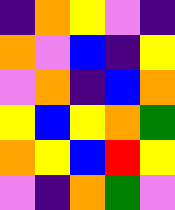[["indigo", "orange", "yellow", "violet", "indigo"], ["orange", "violet", "blue", "indigo", "yellow"], ["violet", "orange", "indigo", "blue", "orange"], ["yellow", "blue", "yellow", "orange", "green"], ["orange", "yellow", "blue", "red", "yellow"], ["violet", "indigo", "orange", "green", "violet"]]